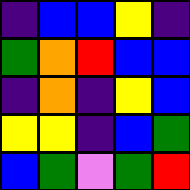[["indigo", "blue", "blue", "yellow", "indigo"], ["green", "orange", "red", "blue", "blue"], ["indigo", "orange", "indigo", "yellow", "blue"], ["yellow", "yellow", "indigo", "blue", "green"], ["blue", "green", "violet", "green", "red"]]